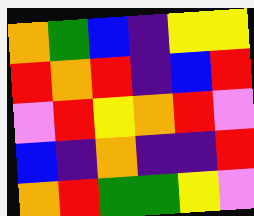[["orange", "green", "blue", "indigo", "yellow", "yellow"], ["red", "orange", "red", "indigo", "blue", "red"], ["violet", "red", "yellow", "orange", "red", "violet"], ["blue", "indigo", "orange", "indigo", "indigo", "red"], ["orange", "red", "green", "green", "yellow", "violet"]]